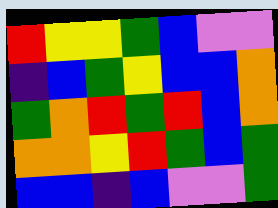[["red", "yellow", "yellow", "green", "blue", "violet", "violet"], ["indigo", "blue", "green", "yellow", "blue", "blue", "orange"], ["green", "orange", "red", "green", "red", "blue", "orange"], ["orange", "orange", "yellow", "red", "green", "blue", "green"], ["blue", "blue", "indigo", "blue", "violet", "violet", "green"]]